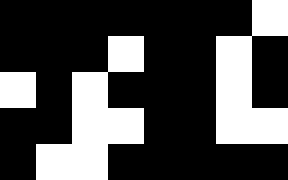[["black", "black", "black", "black", "black", "black", "black", "white"], ["black", "black", "black", "white", "black", "black", "white", "black"], ["white", "black", "white", "black", "black", "black", "white", "black"], ["black", "black", "white", "white", "black", "black", "white", "white"], ["black", "white", "white", "black", "black", "black", "black", "black"]]